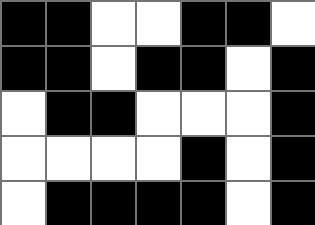[["black", "black", "white", "white", "black", "black", "white"], ["black", "black", "white", "black", "black", "white", "black"], ["white", "black", "black", "white", "white", "white", "black"], ["white", "white", "white", "white", "black", "white", "black"], ["white", "black", "black", "black", "black", "white", "black"]]